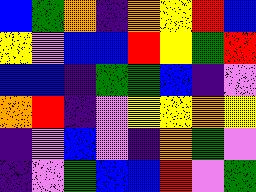[["blue", "green", "orange", "indigo", "orange", "yellow", "red", "blue"], ["yellow", "violet", "blue", "blue", "red", "yellow", "green", "red"], ["blue", "blue", "indigo", "green", "green", "blue", "indigo", "violet"], ["orange", "red", "indigo", "violet", "yellow", "yellow", "orange", "yellow"], ["indigo", "violet", "blue", "violet", "indigo", "orange", "green", "violet"], ["indigo", "violet", "green", "blue", "blue", "red", "violet", "green"]]